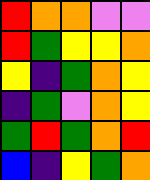[["red", "orange", "orange", "violet", "violet"], ["red", "green", "yellow", "yellow", "orange"], ["yellow", "indigo", "green", "orange", "yellow"], ["indigo", "green", "violet", "orange", "yellow"], ["green", "red", "green", "orange", "red"], ["blue", "indigo", "yellow", "green", "orange"]]